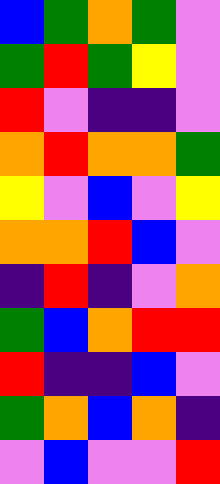[["blue", "green", "orange", "green", "violet"], ["green", "red", "green", "yellow", "violet"], ["red", "violet", "indigo", "indigo", "violet"], ["orange", "red", "orange", "orange", "green"], ["yellow", "violet", "blue", "violet", "yellow"], ["orange", "orange", "red", "blue", "violet"], ["indigo", "red", "indigo", "violet", "orange"], ["green", "blue", "orange", "red", "red"], ["red", "indigo", "indigo", "blue", "violet"], ["green", "orange", "blue", "orange", "indigo"], ["violet", "blue", "violet", "violet", "red"]]